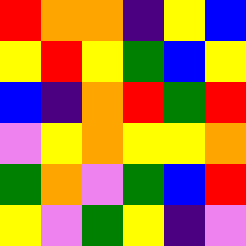[["red", "orange", "orange", "indigo", "yellow", "blue"], ["yellow", "red", "yellow", "green", "blue", "yellow"], ["blue", "indigo", "orange", "red", "green", "red"], ["violet", "yellow", "orange", "yellow", "yellow", "orange"], ["green", "orange", "violet", "green", "blue", "red"], ["yellow", "violet", "green", "yellow", "indigo", "violet"]]